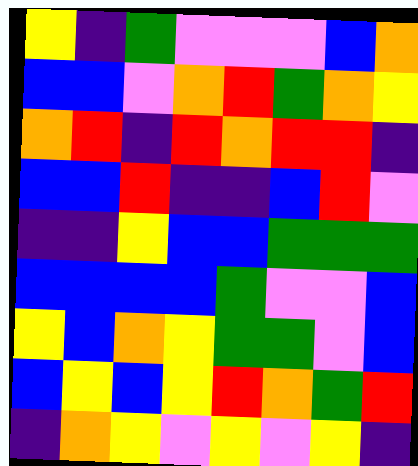[["yellow", "indigo", "green", "violet", "violet", "violet", "blue", "orange"], ["blue", "blue", "violet", "orange", "red", "green", "orange", "yellow"], ["orange", "red", "indigo", "red", "orange", "red", "red", "indigo"], ["blue", "blue", "red", "indigo", "indigo", "blue", "red", "violet"], ["indigo", "indigo", "yellow", "blue", "blue", "green", "green", "green"], ["blue", "blue", "blue", "blue", "green", "violet", "violet", "blue"], ["yellow", "blue", "orange", "yellow", "green", "green", "violet", "blue"], ["blue", "yellow", "blue", "yellow", "red", "orange", "green", "red"], ["indigo", "orange", "yellow", "violet", "yellow", "violet", "yellow", "indigo"]]